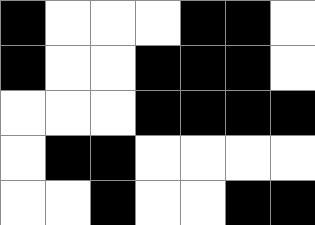[["black", "white", "white", "white", "black", "black", "white"], ["black", "white", "white", "black", "black", "black", "white"], ["white", "white", "white", "black", "black", "black", "black"], ["white", "black", "black", "white", "white", "white", "white"], ["white", "white", "black", "white", "white", "black", "black"]]